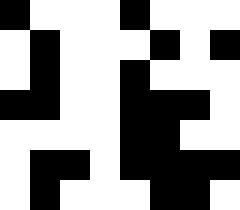[["black", "white", "white", "white", "black", "white", "white", "white"], ["white", "black", "white", "white", "white", "black", "white", "black"], ["white", "black", "white", "white", "black", "white", "white", "white"], ["black", "black", "white", "white", "black", "black", "black", "white"], ["white", "white", "white", "white", "black", "black", "white", "white"], ["white", "black", "black", "white", "black", "black", "black", "black"], ["white", "black", "white", "white", "white", "black", "black", "white"]]